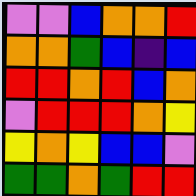[["violet", "violet", "blue", "orange", "orange", "red"], ["orange", "orange", "green", "blue", "indigo", "blue"], ["red", "red", "orange", "red", "blue", "orange"], ["violet", "red", "red", "red", "orange", "yellow"], ["yellow", "orange", "yellow", "blue", "blue", "violet"], ["green", "green", "orange", "green", "red", "red"]]